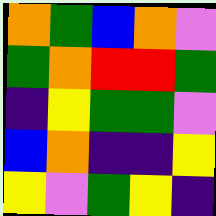[["orange", "green", "blue", "orange", "violet"], ["green", "orange", "red", "red", "green"], ["indigo", "yellow", "green", "green", "violet"], ["blue", "orange", "indigo", "indigo", "yellow"], ["yellow", "violet", "green", "yellow", "indigo"]]